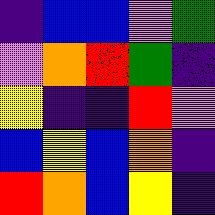[["indigo", "blue", "blue", "violet", "green"], ["violet", "orange", "red", "green", "indigo"], ["yellow", "indigo", "indigo", "red", "violet"], ["blue", "yellow", "blue", "orange", "indigo"], ["red", "orange", "blue", "yellow", "indigo"]]